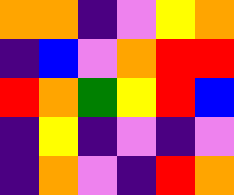[["orange", "orange", "indigo", "violet", "yellow", "orange"], ["indigo", "blue", "violet", "orange", "red", "red"], ["red", "orange", "green", "yellow", "red", "blue"], ["indigo", "yellow", "indigo", "violet", "indigo", "violet"], ["indigo", "orange", "violet", "indigo", "red", "orange"]]